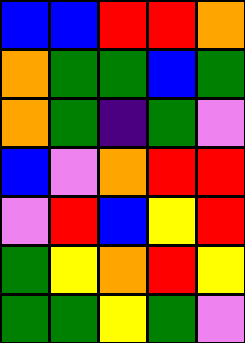[["blue", "blue", "red", "red", "orange"], ["orange", "green", "green", "blue", "green"], ["orange", "green", "indigo", "green", "violet"], ["blue", "violet", "orange", "red", "red"], ["violet", "red", "blue", "yellow", "red"], ["green", "yellow", "orange", "red", "yellow"], ["green", "green", "yellow", "green", "violet"]]